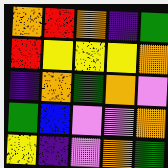[["orange", "red", "orange", "indigo", "green"], ["red", "yellow", "yellow", "yellow", "orange"], ["indigo", "orange", "green", "orange", "violet"], ["green", "blue", "violet", "violet", "orange"], ["yellow", "indigo", "violet", "orange", "green"]]